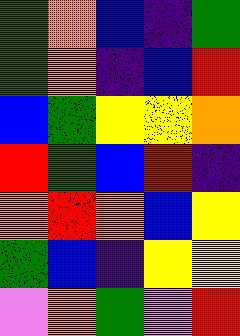[["green", "orange", "blue", "indigo", "green"], ["green", "orange", "indigo", "blue", "red"], ["blue", "green", "yellow", "yellow", "orange"], ["red", "green", "blue", "red", "indigo"], ["orange", "red", "orange", "blue", "yellow"], ["green", "blue", "indigo", "yellow", "yellow"], ["violet", "orange", "green", "violet", "red"]]